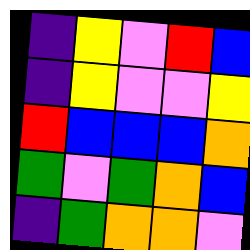[["indigo", "yellow", "violet", "red", "blue"], ["indigo", "yellow", "violet", "violet", "yellow"], ["red", "blue", "blue", "blue", "orange"], ["green", "violet", "green", "orange", "blue"], ["indigo", "green", "orange", "orange", "violet"]]